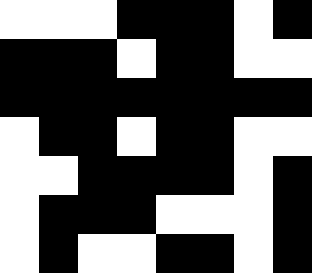[["white", "white", "white", "black", "black", "black", "white", "black"], ["black", "black", "black", "white", "black", "black", "white", "white"], ["black", "black", "black", "black", "black", "black", "black", "black"], ["white", "black", "black", "white", "black", "black", "white", "white"], ["white", "white", "black", "black", "black", "black", "white", "black"], ["white", "black", "black", "black", "white", "white", "white", "black"], ["white", "black", "white", "white", "black", "black", "white", "black"]]